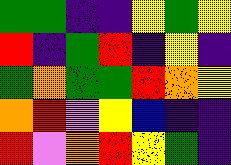[["green", "green", "indigo", "indigo", "yellow", "green", "yellow"], ["red", "indigo", "green", "red", "indigo", "yellow", "indigo"], ["green", "orange", "green", "green", "red", "orange", "yellow"], ["orange", "red", "violet", "yellow", "blue", "indigo", "indigo"], ["red", "violet", "orange", "red", "yellow", "green", "indigo"]]